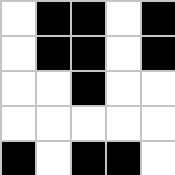[["white", "black", "black", "white", "black"], ["white", "black", "black", "white", "black"], ["white", "white", "black", "white", "white"], ["white", "white", "white", "white", "white"], ["black", "white", "black", "black", "white"]]